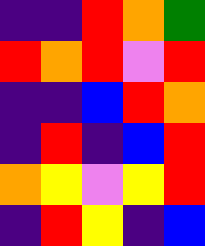[["indigo", "indigo", "red", "orange", "green"], ["red", "orange", "red", "violet", "red"], ["indigo", "indigo", "blue", "red", "orange"], ["indigo", "red", "indigo", "blue", "red"], ["orange", "yellow", "violet", "yellow", "red"], ["indigo", "red", "yellow", "indigo", "blue"]]